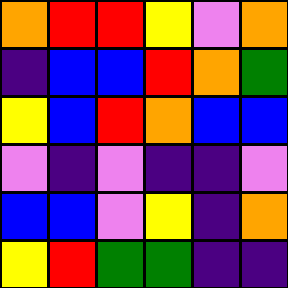[["orange", "red", "red", "yellow", "violet", "orange"], ["indigo", "blue", "blue", "red", "orange", "green"], ["yellow", "blue", "red", "orange", "blue", "blue"], ["violet", "indigo", "violet", "indigo", "indigo", "violet"], ["blue", "blue", "violet", "yellow", "indigo", "orange"], ["yellow", "red", "green", "green", "indigo", "indigo"]]